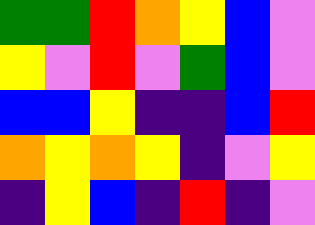[["green", "green", "red", "orange", "yellow", "blue", "violet"], ["yellow", "violet", "red", "violet", "green", "blue", "violet"], ["blue", "blue", "yellow", "indigo", "indigo", "blue", "red"], ["orange", "yellow", "orange", "yellow", "indigo", "violet", "yellow"], ["indigo", "yellow", "blue", "indigo", "red", "indigo", "violet"]]